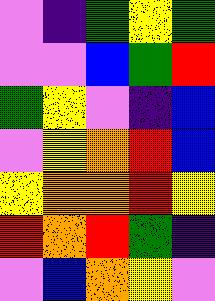[["violet", "indigo", "green", "yellow", "green"], ["violet", "violet", "blue", "green", "red"], ["green", "yellow", "violet", "indigo", "blue"], ["violet", "yellow", "orange", "red", "blue"], ["yellow", "orange", "orange", "red", "yellow"], ["red", "orange", "red", "green", "indigo"], ["violet", "blue", "orange", "yellow", "violet"]]